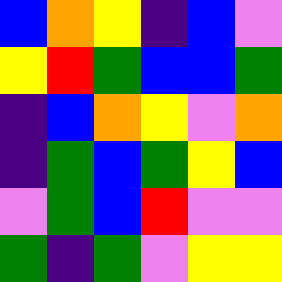[["blue", "orange", "yellow", "indigo", "blue", "violet"], ["yellow", "red", "green", "blue", "blue", "green"], ["indigo", "blue", "orange", "yellow", "violet", "orange"], ["indigo", "green", "blue", "green", "yellow", "blue"], ["violet", "green", "blue", "red", "violet", "violet"], ["green", "indigo", "green", "violet", "yellow", "yellow"]]